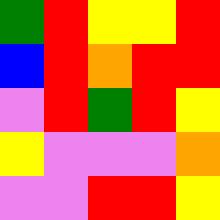[["green", "red", "yellow", "yellow", "red"], ["blue", "red", "orange", "red", "red"], ["violet", "red", "green", "red", "yellow"], ["yellow", "violet", "violet", "violet", "orange"], ["violet", "violet", "red", "red", "yellow"]]